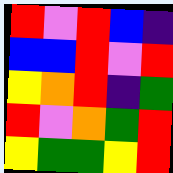[["red", "violet", "red", "blue", "indigo"], ["blue", "blue", "red", "violet", "red"], ["yellow", "orange", "red", "indigo", "green"], ["red", "violet", "orange", "green", "red"], ["yellow", "green", "green", "yellow", "red"]]